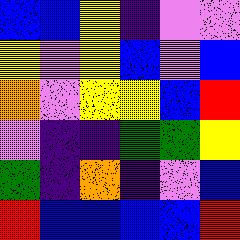[["blue", "blue", "yellow", "indigo", "violet", "violet"], ["yellow", "violet", "yellow", "blue", "violet", "blue"], ["orange", "violet", "yellow", "yellow", "blue", "red"], ["violet", "indigo", "indigo", "green", "green", "yellow"], ["green", "indigo", "orange", "indigo", "violet", "blue"], ["red", "blue", "blue", "blue", "blue", "red"]]